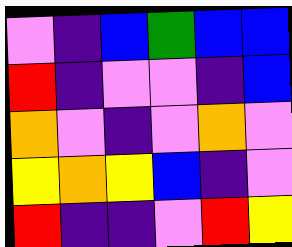[["violet", "indigo", "blue", "green", "blue", "blue"], ["red", "indigo", "violet", "violet", "indigo", "blue"], ["orange", "violet", "indigo", "violet", "orange", "violet"], ["yellow", "orange", "yellow", "blue", "indigo", "violet"], ["red", "indigo", "indigo", "violet", "red", "yellow"]]